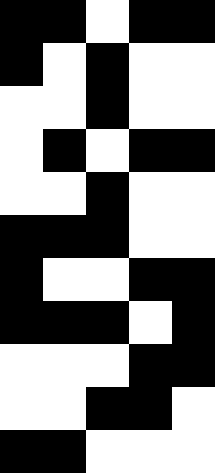[["black", "black", "white", "black", "black"], ["black", "white", "black", "white", "white"], ["white", "white", "black", "white", "white"], ["white", "black", "white", "black", "black"], ["white", "white", "black", "white", "white"], ["black", "black", "black", "white", "white"], ["black", "white", "white", "black", "black"], ["black", "black", "black", "white", "black"], ["white", "white", "white", "black", "black"], ["white", "white", "black", "black", "white"], ["black", "black", "white", "white", "white"]]